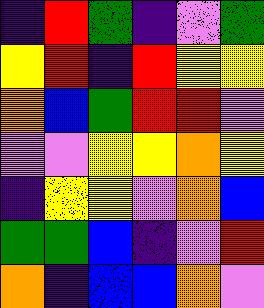[["indigo", "red", "green", "indigo", "violet", "green"], ["yellow", "red", "indigo", "red", "yellow", "yellow"], ["orange", "blue", "green", "red", "red", "violet"], ["violet", "violet", "yellow", "yellow", "orange", "yellow"], ["indigo", "yellow", "yellow", "violet", "orange", "blue"], ["green", "green", "blue", "indigo", "violet", "red"], ["orange", "indigo", "blue", "blue", "orange", "violet"]]